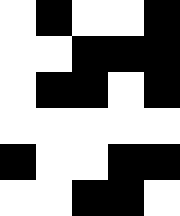[["white", "black", "white", "white", "black"], ["white", "white", "black", "black", "black"], ["white", "black", "black", "white", "black"], ["white", "white", "white", "white", "white"], ["black", "white", "white", "black", "black"], ["white", "white", "black", "black", "white"]]